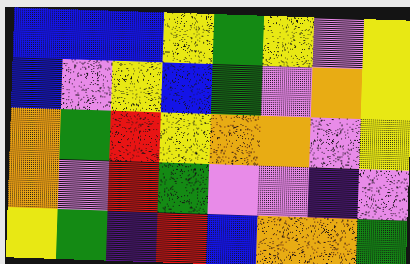[["blue", "blue", "blue", "yellow", "green", "yellow", "violet", "yellow"], ["blue", "violet", "yellow", "blue", "green", "violet", "orange", "yellow"], ["orange", "green", "red", "yellow", "orange", "orange", "violet", "yellow"], ["orange", "violet", "red", "green", "violet", "violet", "indigo", "violet"], ["yellow", "green", "indigo", "red", "blue", "orange", "orange", "green"]]